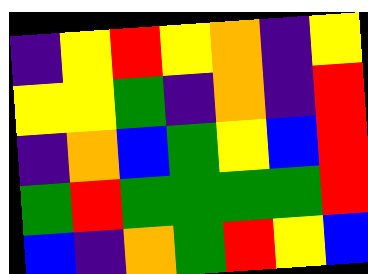[["indigo", "yellow", "red", "yellow", "orange", "indigo", "yellow"], ["yellow", "yellow", "green", "indigo", "orange", "indigo", "red"], ["indigo", "orange", "blue", "green", "yellow", "blue", "red"], ["green", "red", "green", "green", "green", "green", "red"], ["blue", "indigo", "orange", "green", "red", "yellow", "blue"]]